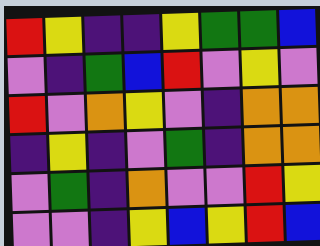[["red", "yellow", "indigo", "indigo", "yellow", "green", "green", "blue"], ["violet", "indigo", "green", "blue", "red", "violet", "yellow", "violet"], ["red", "violet", "orange", "yellow", "violet", "indigo", "orange", "orange"], ["indigo", "yellow", "indigo", "violet", "green", "indigo", "orange", "orange"], ["violet", "green", "indigo", "orange", "violet", "violet", "red", "yellow"], ["violet", "violet", "indigo", "yellow", "blue", "yellow", "red", "blue"]]